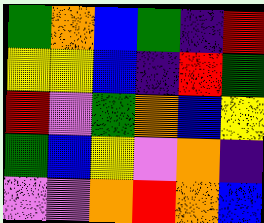[["green", "orange", "blue", "green", "indigo", "red"], ["yellow", "yellow", "blue", "indigo", "red", "green"], ["red", "violet", "green", "orange", "blue", "yellow"], ["green", "blue", "yellow", "violet", "orange", "indigo"], ["violet", "violet", "orange", "red", "orange", "blue"]]